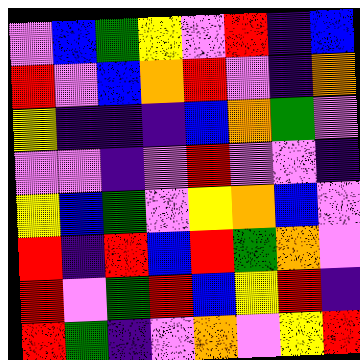[["violet", "blue", "green", "yellow", "violet", "red", "indigo", "blue"], ["red", "violet", "blue", "orange", "red", "violet", "indigo", "orange"], ["yellow", "indigo", "indigo", "indigo", "blue", "orange", "green", "violet"], ["violet", "violet", "indigo", "violet", "red", "violet", "violet", "indigo"], ["yellow", "blue", "green", "violet", "yellow", "orange", "blue", "violet"], ["red", "indigo", "red", "blue", "red", "green", "orange", "violet"], ["red", "violet", "green", "red", "blue", "yellow", "red", "indigo"], ["red", "green", "indigo", "violet", "orange", "violet", "yellow", "red"]]